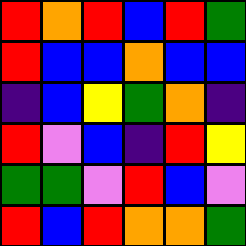[["red", "orange", "red", "blue", "red", "green"], ["red", "blue", "blue", "orange", "blue", "blue"], ["indigo", "blue", "yellow", "green", "orange", "indigo"], ["red", "violet", "blue", "indigo", "red", "yellow"], ["green", "green", "violet", "red", "blue", "violet"], ["red", "blue", "red", "orange", "orange", "green"]]